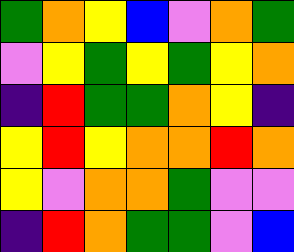[["green", "orange", "yellow", "blue", "violet", "orange", "green"], ["violet", "yellow", "green", "yellow", "green", "yellow", "orange"], ["indigo", "red", "green", "green", "orange", "yellow", "indigo"], ["yellow", "red", "yellow", "orange", "orange", "red", "orange"], ["yellow", "violet", "orange", "orange", "green", "violet", "violet"], ["indigo", "red", "orange", "green", "green", "violet", "blue"]]